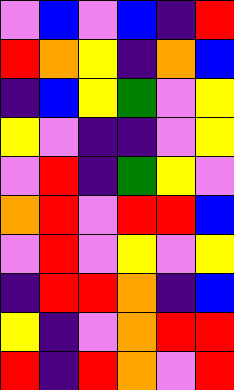[["violet", "blue", "violet", "blue", "indigo", "red"], ["red", "orange", "yellow", "indigo", "orange", "blue"], ["indigo", "blue", "yellow", "green", "violet", "yellow"], ["yellow", "violet", "indigo", "indigo", "violet", "yellow"], ["violet", "red", "indigo", "green", "yellow", "violet"], ["orange", "red", "violet", "red", "red", "blue"], ["violet", "red", "violet", "yellow", "violet", "yellow"], ["indigo", "red", "red", "orange", "indigo", "blue"], ["yellow", "indigo", "violet", "orange", "red", "red"], ["red", "indigo", "red", "orange", "violet", "red"]]